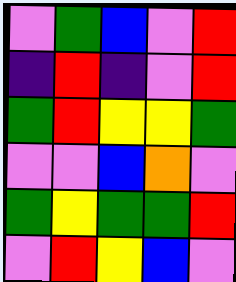[["violet", "green", "blue", "violet", "red"], ["indigo", "red", "indigo", "violet", "red"], ["green", "red", "yellow", "yellow", "green"], ["violet", "violet", "blue", "orange", "violet"], ["green", "yellow", "green", "green", "red"], ["violet", "red", "yellow", "blue", "violet"]]